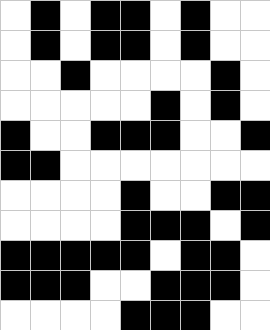[["white", "black", "white", "black", "black", "white", "black", "white", "white"], ["white", "black", "white", "black", "black", "white", "black", "white", "white"], ["white", "white", "black", "white", "white", "white", "white", "black", "white"], ["white", "white", "white", "white", "white", "black", "white", "black", "white"], ["black", "white", "white", "black", "black", "black", "white", "white", "black"], ["black", "black", "white", "white", "white", "white", "white", "white", "white"], ["white", "white", "white", "white", "black", "white", "white", "black", "black"], ["white", "white", "white", "white", "black", "black", "black", "white", "black"], ["black", "black", "black", "black", "black", "white", "black", "black", "white"], ["black", "black", "black", "white", "white", "black", "black", "black", "white"], ["white", "white", "white", "white", "black", "black", "black", "white", "white"]]